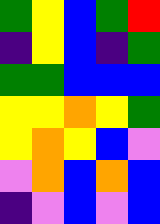[["green", "yellow", "blue", "green", "red"], ["indigo", "yellow", "blue", "indigo", "green"], ["green", "green", "blue", "blue", "blue"], ["yellow", "yellow", "orange", "yellow", "green"], ["yellow", "orange", "yellow", "blue", "violet"], ["violet", "orange", "blue", "orange", "blue"], ["indigo", "violet", "blue", "violet", "blue"]]